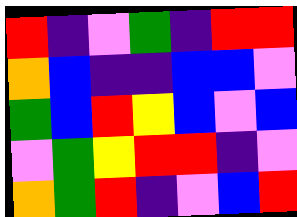[["red", "indigo", "violet", "green", "indigo", "red", "red"], ["orange", "blue", "indigo", "indigo", "blue", "blue", "violet"], ["green", "blue", "red", "yellow", "blue", "violet", "blue"], ["violet", "green", "yellow", "red", "red", "indigo", "violet"], ["orange", "green", "red", "indigo", "violet", "blue", "red"]]